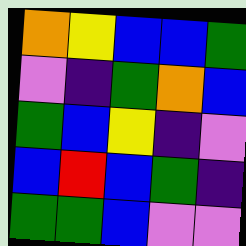[["orange", "yellow", "blue", "blue", "green"], ["violet", "indigo", "green", "orange", "blue"], ["green", "blue", "yellow", "indigo", "violet"], ["blue", "red", "blue", "green", "indigo"], ["green", "green", "blue", "violet", "violet"]]